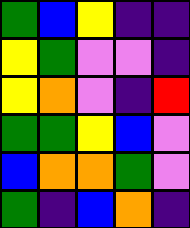[["green", "blue", "yellow", "indigo", "indigo"], ["yellow", "green", "violet", "violet", "indigo"], ["yellow", "orange", "violet", "indigo", "red"], ["green", "green", "yellow", "blue", "violet"], ["blue", "orange", "orange", "green", "violet"], ["green", "indigo", "blue", "orange", "indigo"]]